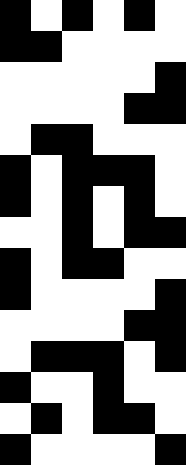[["black", "white", "black", "white", "black", "white"], ["black", "black", "white", "white", "white", "white"], ["white", "white", "white", "white", "white", "black"], ["white", "white", "white", "white", "black", "black"], ["white", "black", "black", "white", "white", "white"], ["black", "white", "black", "black", "black", "white"], ["black", "white", "black", "white", "black", "white"], ["white", "white", "black", "white", "black", "black"], ["black", "white", "black", "black", "white", "white"], ["black", "white", "white", "white", "white", "black"], ["white", "white", "white", "white", "black", "black"], ["white", "black", "black", "black", "white", "black"], ["black", "white", "white", "black", "white", "white"], ["white", "black", "white", "black", "black", "white"], ["black", "white", "white", "white", "white", "black"]]